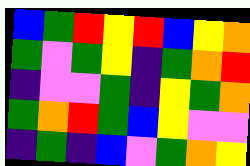[["blue", "green", "red", "yellow", "red", "blue", "yellow", "orange"], ["green", "violet", "green", "yellow", "indigo", "green", "orange", "red"], ["indigo", "violet", "violet", "green", "indigo", "yellow", "green", "orange"], ["green", "orange", "red", "green", "blue", "yellow", "violet", "violet"], ["indigo", "green", "indigo", "blue", "violet", "green", "orange", "yellow"]]